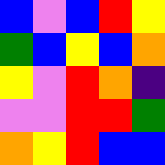[["blue", "violet", "blue", "red", "yellow"], ["green", "blue", "yellow", "blue", "orange"], ["yellow", "violet", "red", "orange", "indigo"], ["violet", "violet", "red", "red", "green"], ["orange", "yellow", "red", "blue", "blue"]]